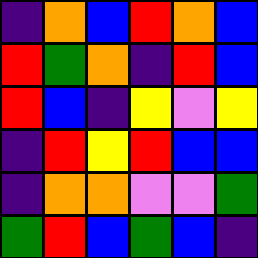[["indigo", "orange", "blue", "red", "orange", "blue"], ["red", "green", "orange", "indigo", "red", "blue"], ["red", "blue", "indigo", "yellow", "violet", "yellow"], ["indigo", "red", "yellow", "red", "blue", "blue"], ["indigo", "orange", "orange", "violet", "violet", "green"], ["green", "red", "blue", "green", "blue", "indigo"]]